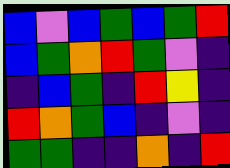[["blue", "violet", "blue", "green", "blue", "green", "red"], ["blue", "green", "orange", "red", "green", "violet", "indigo"], ["indigo", "blue", "green", "indigo", "red", "yellow", "indigo"], ["red", "orange", "green", "blue", "indigo", "violet", "indigo"], ["green", "green", "indigo", "indigo", "orange", "indigo", "red"]]